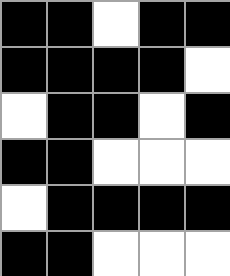[["black", "black", "white", "black", "black"], ["black", "black", "black", "black", "white"], ["white", "black", "black", "white", "black"], ["black", "black", "white", "white", "white"], ["white", "black", "black", "black", "black"], ["black", "black", "white", "white", "white"]]